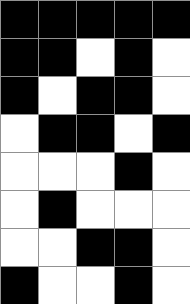[["black", "black", "black", "black", "black"], ["black", "black", "white", "black", "white"], ["black", "white", "black", "black", "white"], ["white", "black", "black", "white", "black"], ["white", "white", "white", "black", "white"], ["white", "black", "white", "white", "white"], ["white", "white", "black", "black", "white"], ["black", "white", "white", "black", "white"]]